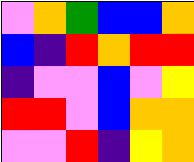[["violet", "orange", "green", "blue", "blue", "orange"], ["blue", "indigo", "red", "orange", "red", "red"], ["indigo", "violet", "violet", "blue", "violet", "yellow"], ["red", "red", "violet", "blue", "orange", "orange"], ["violet", "violet", "red", "indigo", "yellow", "orange"]]